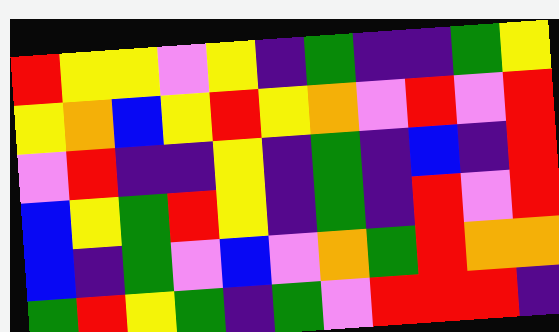[["red", "yellow", "yellow", "violet", "yellow", "indigo", "green", "indigo", "indigo", "green", "yellow"], ["yellow", "orange", "blue", "yellow", "red", "yellow", "orange", "violet", "red", "violet", "red"], ["violet", "red", "indigo", "indigo", "yellow", "indigo", "green", "indigo", "blue", "indigo", "red"], ["blue", "yellow", "green", "red", "yellow", "indigo", "green", "indigo", "red", "violet", "red"], ["blue", "indigo", "green", "violet", "blue", "violet", "orange", "green", "red", "orange", "orange"], ["green", "red", "yellow", "green", "indigo", "green", "violet", "red", "red", "red", "indigo"]]